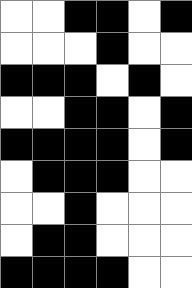[["white", "white", "black", "black", "white", "black"], ["white", "white", "white", "black", "white", "white"], ["black", "black", "black", "white", "black", "white"], ["white", "white", "black", "black", "white", "black"], ["black", "black", "black", "black", "white", "black"], ["white", "black", "black", "black", "white", "white"], ["white", "white", "black", "white", "white", "white"], ["white", "black", "black", "white", "white", "white"], ["black", "black", "black", "black", "white", "white"]]